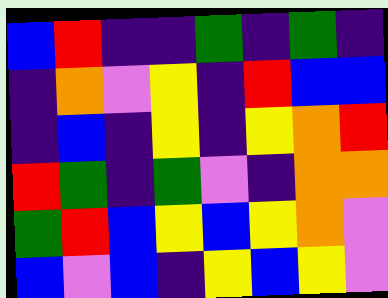[["blue", "red", "indigo", "indigo", "green", "indigo", "green", "indigo"], ["indigo", "orange", "violet", "yellow", "indigo", "red", "blue", "blue"], ["indigo", "blue", "indigo", "yellow", "indigo", "yellow", "orange", "red"], ["red", "green", "indigo", "green", "violet", "indigo", "orange", "orange"], ["green", "red", "blue", "yellow", "blue", "yellow", "orange", "violet"], ["blue", "violet", "blue", "indigo", "yellow", "blue", "yellow", "violet"]]